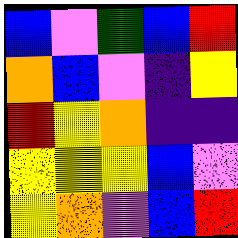[["blue", "violet", "green", "blue", "red"], ["orange", "blue", "violet", "indigo", "yellow"], ["red", "yellow", "orange", "indigo", "indigo"], ["yellow", "yellow", "yellow", "blue", "violet"], ["yellow", "orange", "violet", "blue", "red"]]